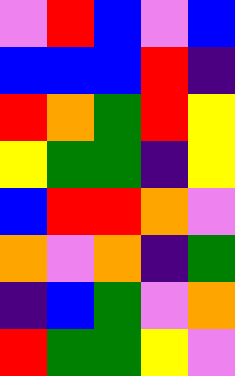[["violet", "red", "blue", "violet", "blue"], ["blue", "blue", "blue", "red", "indigo"], ["red", "orange", "green", "red", "yellow"], ["yellow", "green", "green", "indigo", "yellow"], ["blue", "red", "red", "orange", "violet"], ["orange", "violet", "orange", "indigo", "green"], ["indigo", "blue", "green", "violet", "orange"], ["red", "green", "green", "yellow", "violet"]]